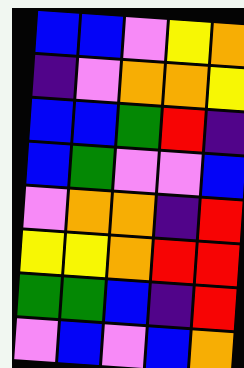[["blue", "blue", "violet", "yellow", "orange"], ["indigo", "violet", "orange", "orange", "yellow"], ["blue", "blue", "green", "red", "indigo"], ["blue", "green", "violet", "violet", "blue"], ["violet", "orange", "orange", "indigo", "red"], ["yellow", "yellow", "orange", "red", "red"], ["green", "green", "blue", "indigo", "red"], ["violet", "blue", "violet", "blue", "orange"]]